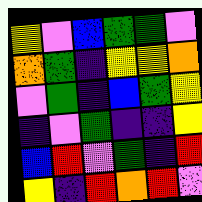[["yellow", "violet", "blue", "green", "green", "violet"], ["orange", "green", "indigo", "yellow", "yellow", "orange"], ["violet", "green", "indigo", "blue", "green", "yellow"], ["indigo", "violet", "green", "indigo", "indigo", "yellow"], ["blue", "red", "violet", "green", "indigo", "red"], ["yellow", "indigo", "red", "orange", "red", "violet"]]